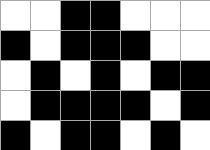[["white", "white", "black", "black", "white", "white", "white"], ["black", "white", "black", "black", "black", "white", "white"], ["white", "black", "white", "black", "white", "black", "black"], ["white", "black", "black", "black", "black", "white", "black"], ["black", "white", "black", "black", "white", "black", "white"]]